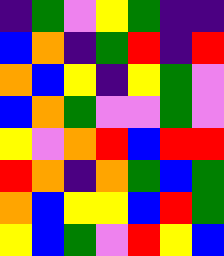[["indigo", "green", "violet", "yellow", "green", "indigo", "indigo"], ["blue", "orange", "indigo", "green", "red", "indigo", "red"], ["orange", "blue", "yellow", "indigo", "yellow", "green", "violet"], ["blue", "orange", "green", "violet", "violet", "green", "violet"], ["yellow", "violet", "orange", "red", "blue", "red", "red"], ["red", "orange", "indigo", "orange", "green", "blue", "green"], ["orange", "blue", "yellow", "yellow", "blue", "red", "green"], ["yellow", "blue", "green", "violet", "red", "yellow", "blue"]]